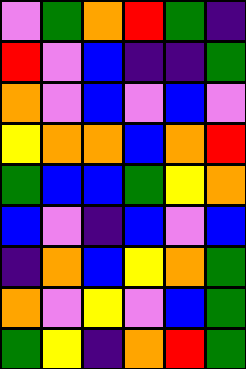[["violet", "green", "orange", "red", "green", "indigo"], ["red", "violet", "blue", "indigo", "indigo", "green"], ["orange", "violet", "blue", "violet", "blue", "violet"], ["yellow", "orange", "orange", "blue", "orange", "red"], ["green", "blue", "blue", "green", "yellow", "orange"], ["blue", "violet", "indigo", "blue", "violet", "blue"], ["indigo", "orange", "blue", "yellow", "orange", "green"], ["orange", "violet", "yellow", "violet", "blue", "green"], ["green", "yellow", "indigo", "orange", "red", "green"]]